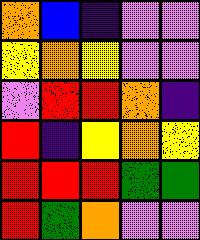[["orange", "blue", "indigo", "violet", "violet"], ["yellow", "orange", "yellow", "violet", "violet"], ["violet", "red", "red", "orange", "indigo"], ["red", "indigo", "yellow", "orange", "yellow"], ["red", "red", "red", "green", "green"], ["red", "green", "orange", "violet", "violet"]]